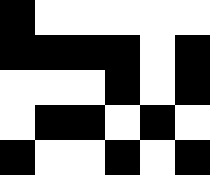[["black", "white", "white", "white", "white", "white"], ["black", "black", "black", "black", "white", "black"], ["white", "white", "white", "black", "white", "black"], ["white", "black", "black", "white", "black", "white"], ["black", "white", "white", "black", "white", "black"]]